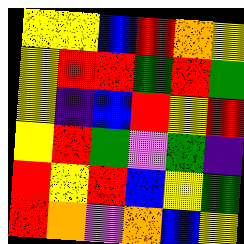[["yellow", "yellow", "blue", "red", "orange", "yellow"], ["yellow", "red", "red", "green", "red", "green"], ["yellow", "indigo", "blue", "red", "yellow", "red"], ["yellow", "red", "green", "violet", "green", "indigo"], ["red", "yellow", "red", "blue", "yellow", "green"], ["red", "orange", "violet", "orange", "blue", "yellow"]]